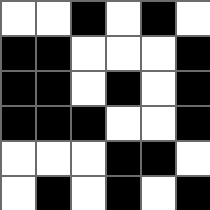[["white", "white", "black", "white", "black", "white"], ["black", "black", "white", "white", "white", "black"], ["black", "black", "white", "black", "white", "black"], ["black", "black", "black", "white", "white", "black"], ["white", "white", "white", "black", "black", "white"], ["white", "black", "white", "black", "white", "black"]]